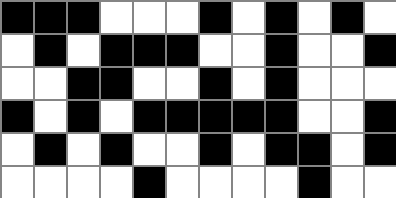[["black", "black", "black", "white", "white", "white", "black", "white", "black", "white", "black", "white"], ["white", "black", "white", "black", "black", "black", "white", "white", "black", "white", "white", "black"], ["white", "white", "black", "black", "white", "white", "black", "white", "black", "white", "white", "white"], ["black", "white", "black", "white", "black", "black", "black", "black", "black", "white", "white", "black"], ["white", "black", "white", "black", "white", "white", "black", "white", "black", "black", "white", "black"], ["white", "white", "white", "white", "black", "white", "white", "white", "white", "black", "white", "white"]]